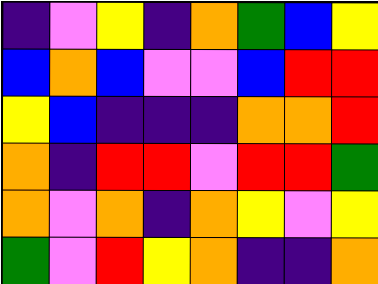[["indigo", "violet", "yellow", "indigo", "orange", "green", "blue", "yellow"], ["blue", "orange", "blue", "violet", "violet", "blue", "red", "red"], ["yellow", "blue", "indigo", "indigo", "indigo", "orange", "orange", "red"], ["orange", "indigo", "red", "red", "violet", "red", "red", "green"], ["orange", "violet", "orange", "indigo", "orange", "yellow", "violet", "yellow"], ["green", "violet", "red", "yellow", "orange", "indigo", "indigo", "orange"]]